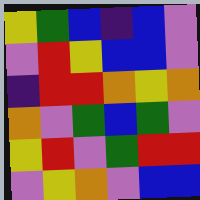[["yellow", "green", "blue", "indigo", "blue", "violet"], ["violet", "red", "yellow", "blue", "blue", "violet"], ["indigo", "red", "red", "orange", "yellow", "orange"], ["orange", "violet", "green", "blue", "green", "violet"], ["yellow", "red", "violet", "green", "red", "red"], ["violet", "yellow", "orange", "violet", "blue", "blue"]]